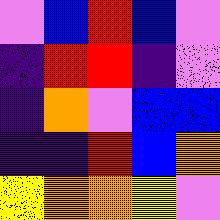[["violet", "blue", "red", "blue", "violet"], ["indigo", "red", "red", "indigo", "violet"], ["indigo", "orange", "violet", "blue", "blue"], ["indigo", "indigo", "red", "blue", "orange"], ["yellow", "orange", "orange", "yellow", "violet"]]